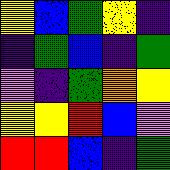[["yellow", "blue", "green", "yellow", "indigo"], ["indigo", "green", "blue", "indigo", "green"], ["violet", "indigo", "green", "orange", "yellow"], ["yellow", "yellow", "red", "blue", "violet"], ["red", "red", "blue", "indigo", "green"]]